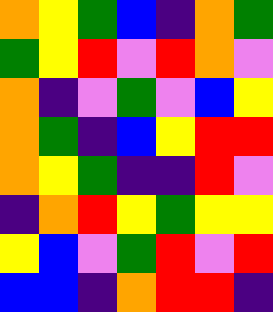[["orange", "yellow", "green", "blue", "indigo", "orange", "green"], ["green", "yellow", "red", "violet", "red", "orange", "violet"], ["orange", "indigo", "violet", "green", "violet", "blue", "yellow"], ["orange", "green", "indigo", "blue", "yellow", "red", "red"], ["orange", "yellow", "green", "indigo", "indigo", "red", "violet"], ["indigo", "orange", "red", "yellow", "green", "yellow", "yellow"], ["yellow", "blue", "violet", "green", "red", "violet", "red"], ["blue", "blue", "indigo", "orange", "red", "red", "indigo"]]